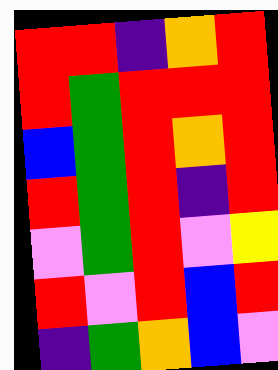[["red", "red", "indigo", "orange", "red"], ["red", "green", "red", "red", "red"], ["blue", "green", "red", "orange", "red"], ["red", "green", "red", "indigo", "red"], ["violet", "green", "red", "violet", "yellow"], ["red", "violet", "red", "blue", "red"], ["indigo", "green", "orange", "blue", "violet"]]